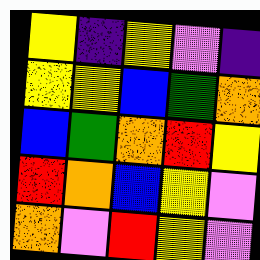[["yellow", "indigo", "yellow", "violet", "indigo"], ["yellow", "yellow", "blue", "green", "orange"], ["blue", "green", "orange", "red", "yellow"], ["red", "orange", "blue", "yellow", "violet"], ["orange", "violet", "red", "yellow", "violet"]]